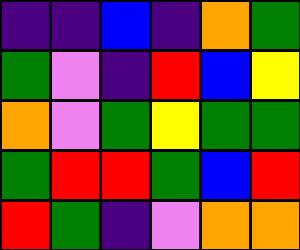[["indigo", "indigo", "blue", "indigo", "orange", "green"], ["green", "violet", "indigo", "red", "blue", "yellow"], ["orange", "violet", "green", "yellow", "green", "green"], ["green", "red", "red", "green", "blue", "red"], ["red", "green", "indigo", "violet", "orange", "orange"]]